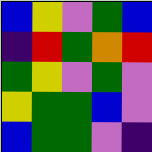[["blue", "yellow", "violet", "green", "blue"], ["indigo", "red", "green", "orange", "red"], ["green", "yellow", "violet", "green", "violet"], ["yellow", "green", "green", "blue", "violet"], ["blue", "green", "green", "violet", "indigo"]]